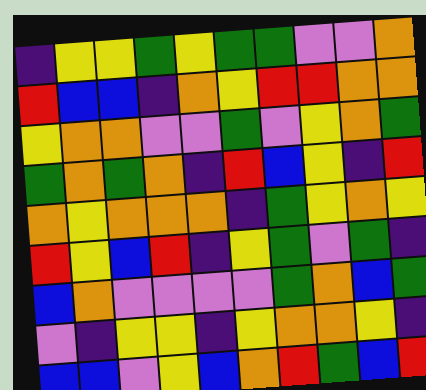[["indigo", "yellow", "yellow", "green", "yellow", "green", "green", "violet", "violet", "orange"], ["red", "blue", "blue", "indigo", "orange", "yellow", "red", "red", "orange", "orange"], ["yellow", "orange", "orange", "violet", "violet", "green", "violet", "yellow", "orange", "green"], ["green", "orange", "green", "orange", "indigo", "red", "blue", "yellow", "indigo", "red"], ["orange", "yellow", "orange", "orange", "orange", "indigo", "green", "yellow", "orange", "yellow"], ["red", "yellow", "blue", "red", "indigo", "yellow", "green", "violet", "green", "indigo"], ["blue", "orange", "violet", "violet", "violet", "violet", "green", "orange", "blue", "green"], ["violet", "indigo", "yellow", "yellow", "indigo", "yellow", "orange", "orange", "yellow", "indigo"], ["blue", "blue", "violet", "yellow", "blue", "orange", "red", "green", "blue", "red"]]